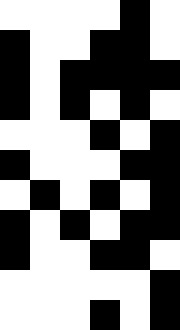[["white", "white", "white", "white", "black", "white"], ["black", "white", "white", "black", "black", "white"], ["black", "white", "black", "black", "black", "black"], ["black", "white", "black", "white", "black", "white"], ["white", "white", "white", "black", "white", "black"], ["black", "white", "white", "white", "black", "black"], ["white", "black", "white", "black", "white", "black"], ["black", "white", "black", "white", "black", "black"], ["black", "white", "white", "black", "black", "white"], ["white", "white", "white", "white", "white", "black"], ["white", "white", "white", "black", "white", "black"]]